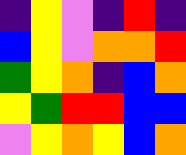[["indigo", "yellow", "violet", "indigo", "red", "indigo"], ["blue", "yellow", "violet", "orange", "orange", "red"], ["green", "yellow", "orange", "indigo", "blue", "orange"], ["yellow", "green", "red", "red", "blue", "blue"], ["violet", "yellow", "orange", "yellow", "blue", "orange"]]